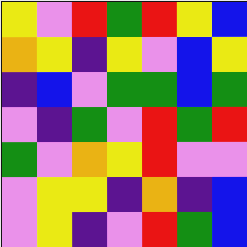[["yellow", "violet", "red", "green", "red", "yellow", "blue"], ["orange", "yellow", "indigo", "yellow", "violet", "blue", "yellow"], ["indigo", "blue", "violet", "green", "green", "blue", "green"], ["violet", "indigo", "green", "violet", "red", "green", "red"], ["green", "violet", "orange", "yellow", "red", "violet", "violet"], ["violet", "yellow", "yellow", "indigo", "orange", "indigo", "blue"], ["violet", "yellow", "indigo", "violet", "red", "green", "blue"]]